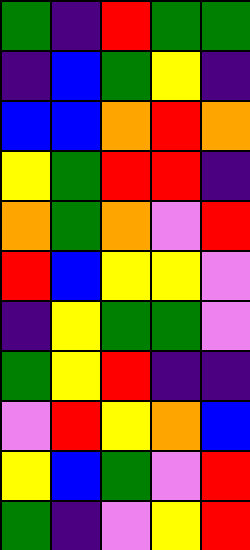[["green", "indigo", "red", "green", "green"], ["indigo", "blue", "green", "yellow", "indigo"], ["blue", "blue", "orange", "red", "orange"], ["yellow", "green", "red", "red", "indigo"], ["orange", "green", "orange", "violet", "red"], ["red", "blue", "yellow", "yellow", "violet"], ["indigo", "yellow", "green", "green", "violet"], ["green", "yellow", "red", "indigo", "indigo"], ["violet", "red", "yellow", "orange", "blue"], ["yellow", "blue", "green", "violet", "red"], ["green", "indigo", "violet", "yellow", "red"]]